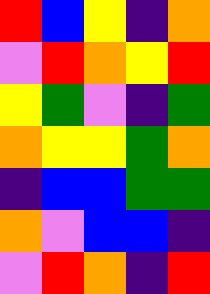[["red", "blue", "yellow", "indigo", "orange"], ["violet", "red", "orange", "yellow", "red"], ["yellow", "green", "violet", "indigo", "green"], ["orange", "yellow", "yellow", "green", "orange"], ["indigo", "blue", "blue", "green", "green"], ["orange", "violet", "blue", "blue", "indigo"], ["violet", "red", "orange", "indigo", "red"]]